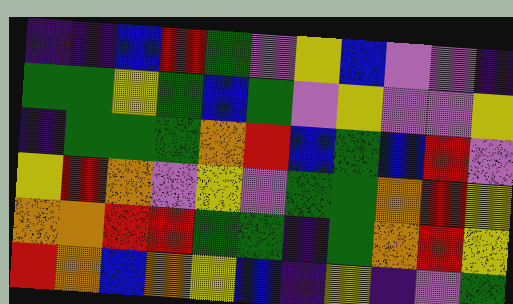[["indigo", "indigo", "blue", "red", "green", "violet", "yellow", "blue", "violet", "violet", "indigo"], ["green", "green", "yellow", "green", "blue", "green", "violet", "yellow", "violet", "violet", "yellow"], ["indigo", "green", "green", "green", "orange", "red", "blue", "green", "blue", "red", "violet"], ["yellow", "red", "orange", "violet", "yellow", "violet", "green", "green", "orange", "red", "yellow"], ["orange", "orange", "red", "red", "green", "green", "indigo", "green", "orange", "red", "yellow"], ["red", "orange", "blue", "orange", "yellow", "blue", "indigo", "yellow", "indigo", "violet", "green"]]